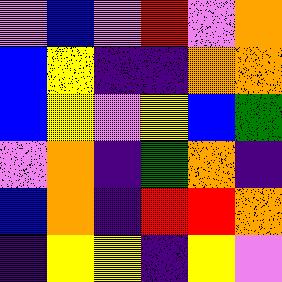[["violet", "blue", "violet", "red", "violet", "orange"], ["blue", "yellow", "indigo", "indigo", "orange", "orange"], ["blue", "yellow", "violet", "yellow", "blue", "green"], ["violet", "orange", "indigo", "green", "orange", "indigo"], ["blue", "orange", "indigo", "red", "red", "orange"], ["indigo", "yellow", "yellow", "indigo", "yellow", "violet"]]